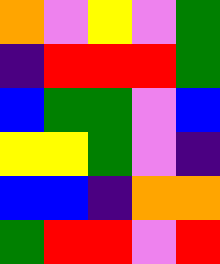[["orange", "violet", "yellow", "violet", "green"], ["indigo", "red", "red", "red", "green"], ["blue", "green", "green", "violet", "blue"], ["yellow", "yellow", "green", "violet", "indigo"], ["blue", "blue", "indigo", "orange", "orange"], ["green", "red", "red", "violet", "red"]]